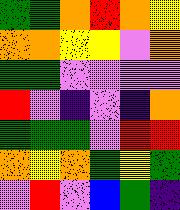[["green", "green", "orange", "red", "orange", "yellow"], ["orange", "orange", "yellow", "yellow", "violet", "orange"], ["green", "green", "violet", "violet", "violet", "violet"], ["red", "violet", "indigo", "violet", "indigo", "orange"], ["green", "green", "green", "violet", "red", "red"], ["orange", "yellow", "orange", "green", "yellow", "green"], ["violet", "red", "violet", "blue", "green", "indigo"]]